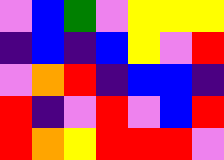[["violet", "blue", "green", "violet", "yellow", "yellow", "yellow"], ["indigo", "blue", "indigo", "blue", "yellow", "violet", "red"], ["violet", "orange", "red", "indigo", "blue", "blue", "indigo"], ["red", "indigo", "violet", "red", "violet", "blue", "red"], ["red", "orange", "yellow", "red", "red", "red", "violet"]]